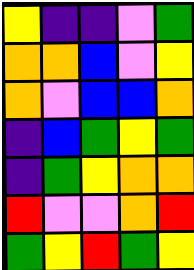[["yellow", "indigo", "indigo", "violet", "green"], ["orange", "orange", "blue", "violet", "yellow"], ["orange", "violet", "blue", "blue", "orange"], ["indigo", "blue", "green", "yellow", "green"], ["indigo", "green", "yellow", "orange", "orange"], ["red", "violet", "violet", "orange", "red"], ["green", "yellow", "red", "green", "yellow"]]